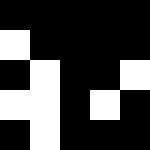[["black", "black", "black", "black", "black"], ["white", "black", "black", "black", "black"], ["black", "white", "black", "black", "white"], ["white", "white", "black", "white", "black"], ["black", "white", "black", "black", "black"]]